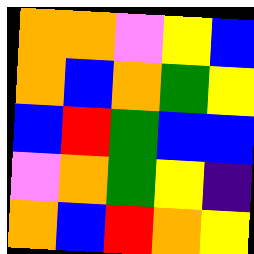[["orange", "orange", "violet", "yellow", "blue"], ["orange", "blue", "orange", "green", "yellow"], ["blue", "red", "green", "blue", "blue"], ["violet", "orange", "green", "yellow", "indigo"], ["orange", "blue", "red", "orange", "yellow"]]